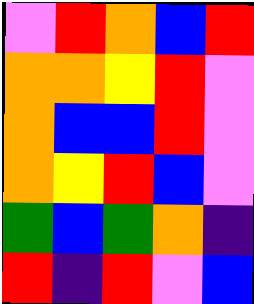[["violet", "red", "orange", "blue", "red"], ["orange", "orange", "yellow", "red", "violet"], ["orange", "blue", "blue", "red", "violet"], ["orange", "yellow", "red", "blue", "violet"], ["green", "blue", "green", "orange", "indigo"], ["red", "indigo", "red", "violet", "blue"]]